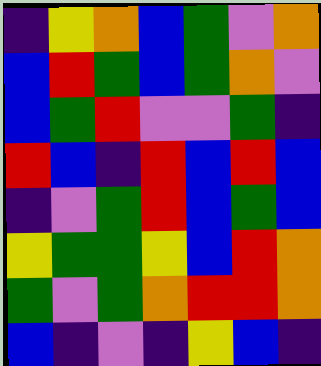[["indigo", "yellow", "orange", "blue", "green", "violet", "orange"], ["blue", "red", "green", "blue", "green", "orange", "violet"], ["blue", "green", "red", "violet", "violet", "green", "indigo"], ["red", "blue", "indigo", "red", "blue", "red", "blue"], ["indigo", "violet", "green", "red", "blue", "green", "blue"], ["yellow", "green", "green", "yellow", "blue", "red", "orange"], ["green", "violet", "green", "orange", "red", "red", "orange"], ["blue", "indigo", "violet", "indigo", "yellow", "blue", "indigo"]]